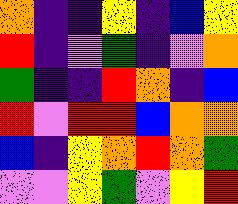[["orange", "indigo", "indigo", "yellow", "indigo", "blue", "yellow"], ["red", "indigo", "violet", "green", "indigo", "violet", "orange"], ["green", "indigo", "indigo", "red", "orange", "indigo", "blue"], ["red", "violet", "red", "red", "blue", "orange", "orange"], ["blue", "indigo", "yellow", "orange", "red", "orange", "green"], ["violet", "violet", "yellow", "green", "violet", "yellow", "red"]]